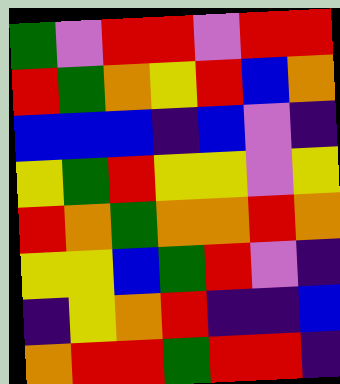[["green", "violet", "red", "red", "violet", "red", "red"], ["red", "green", "orange", "yellow", "red", "blue", "orange"], ["blue", "blue", "blue", "indigo", "blue", "violet", "indigo"], ["yellow", "green", "red", "yellow", "yellow", "violet", "yellow"], ["red", "orange", "green", "orange", "orange", "red", "orange"], ["yellow", "yellow", "blue", "green", "red", "violet", "indigo"], ["indigo", "yellow", "orange", "red", "indigo", "indigo", "blue"], ["orange", "red", "red", "green", "red", "red", "indigo"]]